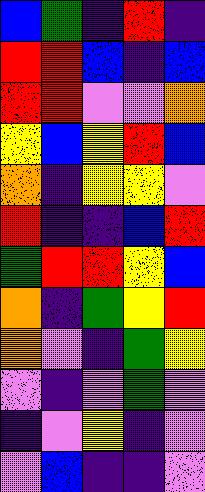[["blue", "green", "indigo", "red", "indigo"], ["red", "red", "blue", "indigo", "blue"], ["red", "red", "violet", "violet", "orange"], ["yellow", "blue", "yellow", "red", "blue"], ["orange", "indigo", "yellow", "yellow", "violet"], ["red", "indigo", "indigo", "blue", "red"], ["green", "red", "red", "yellow", "blue"], ["orange", "indigo", "green", "yellow", "red"], ["orange", "violet", "indigo", "green", "yellow"], ["violet", "indigo", "violet", "green", "violet"], ["indigo", "violet", "yellow", "indigo", "violet"], ["violet", "blue", "indigo", "indigo", "violet"]]